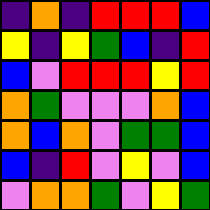[["indigo", "orange", "indigo", "red", "red", "red", "blue"], ["yellow", "indigo", "yellow", "green", "blue", "indigo", "red"], ["blue", "violet", "red", "red", "red", "yellow", "red"], ["orange", "green", "violet", "violet", "violet", "orange", "blue"], ["orange", "blue", "orange", "violet", "green", "green", "blue"], ["blue", "indigo", "red", "violet", "yellow", "violet", "blue"], ["violet", "orange", "orange", "green", "violet", "yellow", "green"]]